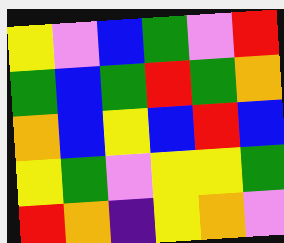[["yellow", "violet", "blue", "green", "violet", "red"], ["green", "blue", "green", "red", "green", "orange"], ["orange", "blue", "yellow", "blue", "red", "blue"], ["yellow", "green", "violet", "yellow", "yellow", "green"], ["red", "orange", "indigo", "yellow", "orange", "violet"]]